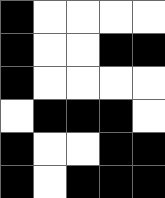[["black", "white", "white", "white", "white"], ["black", "white", "white", "black", "black"], ["black", "white", "white", "white", "white"], ["white", "black", "black", "black", "white"], ["black", "white", "white", "black", "black"], ["black", "white", "black", "black", "black"]]